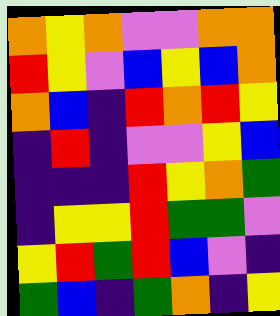[["orange", "yellow", "orange", "violet", "violet", "orange", "orange"], ["red", "yellow", "violet", "blue", "yellow", "blue", "orange"], ["orange", "blue", "indigo", "red", "orange", "red", "yellow"], ["indigo", "red", "indigo", "violet", "violet", "yellow", "blue"], ["indigo", "indigo", "indigo", "red", "yellow", "orange", "green"], ["indigo", "yellow", "yellow", "red", "green", "green", "violet"], ["yellow", "red", "green", "red", "blue", "violet", "indigo"], ["green", "blue", "indigo", "green", "orange", "indigo", "yellow"]]